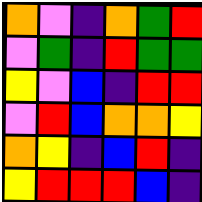[["orange", "violet", "indigo", "orange", "green", "red"], ["violet", "green", "indigo", "red", "green", "green"], ["yellow", "violet", "blue", "indigo", "red", "red"], ["violet", "red", "blue", "orange", "orange", "yellow"], ["orange", "yellow", "indigo", "blue", "red", "indigo"], ["yellow", "red", "red", "red", "blue", "indigo"]]